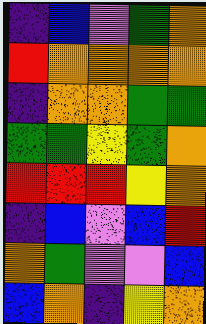[["indigo", "blue", "violet", "green", "orange"], ["red", "orange", "orange", "orange", "orange"], ["indigo", "orange", "orange", "green", "green"], ["green", "green", "yellow", "green", "orange"], ["red", "red", "red", "yellow", "orange"], ["indigo", "blue", "violet", "blue", "red"], ["orange", "green", "violet", "violet", "blue"], ["blue", "orange", "indigo", "yellow", "orange"]]